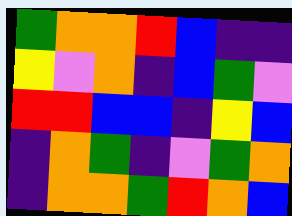[["green", "orange", "orange", "red", "blue", "indigo", "indigo"], ["yellow", "violet", "orange", "indigo", "blue", "green", "violet"], ["red", "red", "blue", "blue", "indigo", "yellow", "blue"], ["indigo", "orange", "green", "indigo", "violet", "green", "orange"], ["indigo", "orange", "orange", "green", "red", "orange", "blue"]]